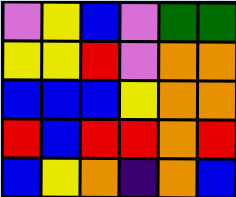[["violet", "yellow", "blue", "violet", "green", "green"], ["yellow", "yellow", "red", "violet", "orange", "orange"], ["blue", "blue", "blue", "yellow", "orange", "orange"], ["red", "blue", "red", "red", "orange", "red"], ["blue", "yellow", "orange", "indigo", "orange", "blue"]]